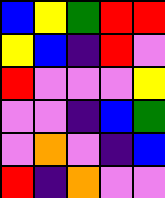[["blue", "yellow", "green", "red", "red"], ["yellow", "blue", "indigo", "red", "violet"], ["red", "violet", "violet", "violet", "yellow"], ["violet", "violet", "indigo", "blue", "green"], ["violet", "orange", "violet", "indigo", "blue"], ["red", "indigo", "orange", "violet", "violet"]]